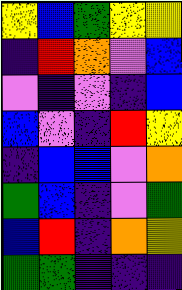[["yellow", "blue", "green", "yellow", "yellow"], ["indigo", "red", "orange", "violet", "blue"], ["violet", "indigo", "violet", "indigo", "blue"], ["blue", "violet", "indigo", "red", "yellow"], ["indigo", "blue", "blue", "violet", "orange"], ["green", "blue", "indigo", "violet", "green"], ["blue", "red", "indigo", "orange", "yellow"], ["green", "green", "indigo", "indigo", "indigo"]]